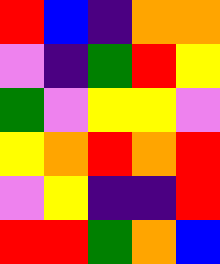[["red", "blue", "indigo", "orange", "orange"], ["violet", "indigo", "green", "red", "yellow"], ["green", "violet", "yellow", "yellow", "violet"], ["yellow", "orange", "red", "orange", "red"], ["violet", "yellow", "indigo", "indigo", "red"], ["red", "red", "green", "orange", "blue"]]